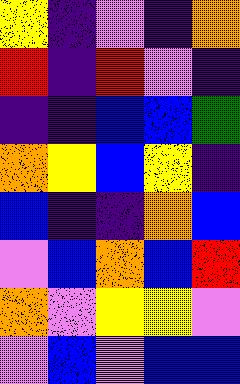[["yellow", "indigo", "violet", "indigo", "orange"], ["red", "indigo", "red", "violet", "indigo"], ["indigo", "indigo", "blue", "blue", "green"], ["orange", "yellow", "blue", "yellow", "indigo"], ["blue", "indigo", "indigo", "orange", "blue"], ["violet", "blue", "orange", "blue", "red"], ["orange", "violet", "yellow", "yellow", "violet"], ["violet", "blue", "violet", "blue", "blue"]]